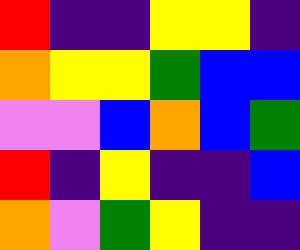[["red", "indigo", "indigo", "yellow", "yellow", "indigo"], ["orange", "yellow", "yellow", "green", "blue", "blue"], ["violet", "violet", "blue", "orange", "blue", "green"], ["red", "indigo", "yellow", "indigo", "indigo", "blue"], ["orange", "violet", "green", "yellow", "indigo", "indigo"]]